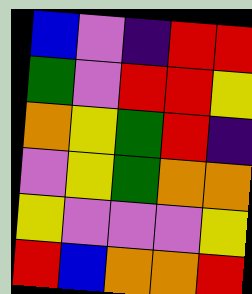[["blue", "violet", "indigo", "red", "red"], ["green", "violet", "red", "red", "yellow"], ["orange", "yellow", "green", "red", "indigo"], ["violet", "yellow", "green", "orange", "orange"], ["yellow", "violet", "violet", "violet", "yellow"], ["red", "blue", "orange", "orange", "red"]]